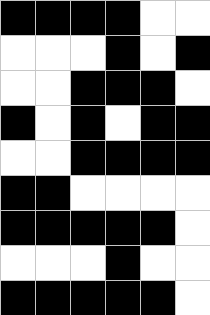[["black", "black", "black", "black", "white", "white"], ["white", "white", "white", "black", "white", "black"], ["white", "white", "black", "black", "black", "white"], ["black", "white", "black", "white", "black", "black"], ["white", "white", "black", "black", "black", "black"], ["black", "black", "white", "white", "white", "white"], ["black", "black", "black", "black", "black", "white"], ["white", "white", "white", "black", "white", "white"], ["black", "black", "black", "black", "black", "white"]]